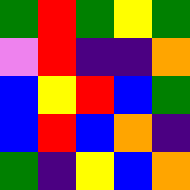[["green", "red", "green", "yellow", "green"], ["violet", "red", "indigo", "indigo", "orange"], ["blue", "yellow", "red", "blue", "green"], ["blue", "red", "blue", "orange", "indigo"], ["green", "indigo", "yellow", "blue", "orange"]]